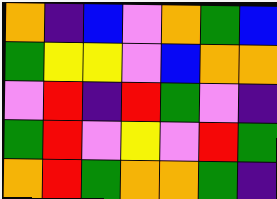[["orange", "indigo", "blue", "violet", "orange", "green", "blue"], ["green", "yellow", "yellow", "violet", "blue", "orange", "orange"], ["violet", "red", "indigo", "red", "green", "violet", "indigo"], ["green", "red", "violet", "yellow", "violet", "red", "green"], ["orange", "red", "green", "orange", "orange", "green", "indigo"]]